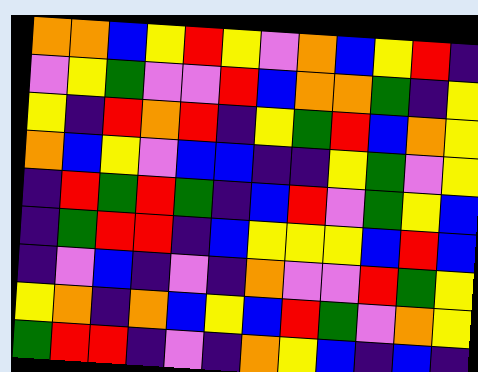[["orange", "orange", "blue", "yellow", "red", "yellow", "violet", "orange", "blue", "yellow", "red", "indigo"], ["violet", "yellow", "green", "violet", "violet", "red", "blue", "orange", "orange", "green", "indigo", "yellow"], ["yellow", "indigo", "red", "orange", "red", "indigo", "yellow", "green", "red", "blue", "orange", "yellow"], ["orange", "blue", "yellow", "violet", "blue", "blue", "indigo", "indigo", "yellow", "green", "violet", "yellow"], ["indigo", "red", "green", "red", "green", "indigo", "blue", "red", "violet", "green", "yellow", "blue"], ["indigo", "green", "red", "red", "indigo", "blue", "yellow", "yellow", "yellow", "blue", "red", "blue"], ["indigo", "violet", "blue", "indigo", "violet", "indigo", "orange", "violet", "violet", "red", "green", "yellow"], ["yellow", "orange", "indigo", "orange", "blue", "yellow", "blue", "red", "green", "violet", "orange", "yellow"], ["green", "red", "red", "indigo", "violet", "indigo", "orange", "yellow", "blue", "indigo", "blue", "indigo"]]